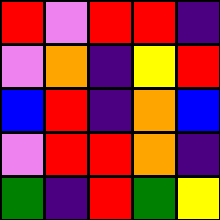[["red", "violet", "red", "red", "indigo"], ["violet", "orange", "indigo", "yellow", "red"], ["blue", "red", "indigo", "orange", "blue"], ["violet", "red", "red", "orange", "indigo"], ["green", "indigo", "red", "green", "yellow"]]